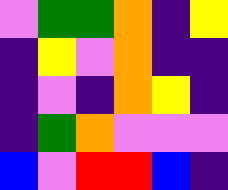[["violet", "green", "green", "orange", "indigo", "yellow"], ["indigo", "yellow", "violet", "orange", "indigo", "indigo"], ["indigo", "violet", "indigo", "orange", "yellow", "indigo"], ["indigo", "green", "orange", "violet", "violet", "violet"], ["blue", "violet", "red", "red", "blue", "indigo"]]